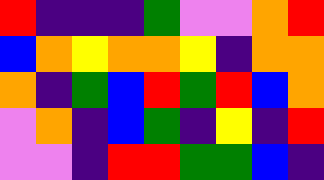[["red", "indigo", "indigo", "indigo", "green", "violet", "violet", "orange", "red"], ["blue", "orange", "yellow", "orange", "orange", "yellow", "indigo", "orange", "orange"], ["orange", "indigo", "green", "blue", "red", "green", "red", "blue", "orange"], ["violet", "orange", "indigo", "blue", "green", "indigo", "yellow", "indigo", "red"], ["violet", "violet", "indigo", "red", "red", "green", "green", "blue", "indigo"]]